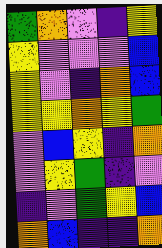[["green", "orange", "violet", "indigo", "yellow"], ["yellow", "violet", "violet", "violet", "blue"], ["yellow", "violet", "indigo", "orange", "blue"], ["yellow", "yellow", "orange", "yellow", "green"], ["violet", "blue", "yellow", "indigo", "orange"], ["violet", "yellow", "green", "indigo", "violet"], ["indigo", "violet", "green", "yellow", "blue"], ["orange", "blue", "indigo", "indigo", "orange"]]